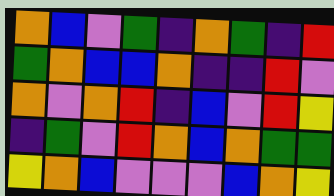[["orange", "blue", "violet", "green", "indigo", "orange", "green", "indigo", "red"], ["green", "orange", "blue", "blue", "orange", "indigo", "indigo", "red", "violet"], ["orange", "violet", "orange", "red", "indigo", "blue", "violet", "red", "yellow"], ["indigo", "green", "violet", "red", "orange", "blue", "orange", "green", "green"], ["yellow", "orange", "blue", "violet", "violet", "violet", "blue", "orange", "yellow"]]